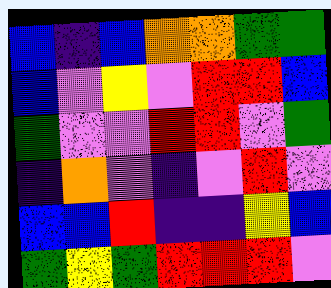[["blue", "indigo", "blue", "orange", "orange", "green", "green"], ["blue", "violet", "yellow", "violet", "red", "red", "blue"], ["green", "violet", "violet", "red", "red", "violet", "green"], ["indigo", "orange", "violet", "indigo", "violet", "red", "violet"], ["blue", "blue", "red", "indigo", "indigo", "yellow", "blue"], ["green", "yellow", "green", "red", "red", "red", "violet"]]